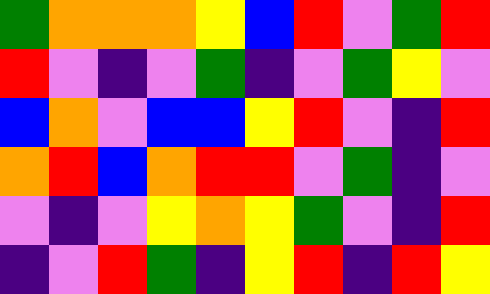[["green", "orange", "orange", "orange", "yellow", "blue", "red", "violet", "green", "red"], ["red", "violet", "indigo", "violet", "green", "indigo", "violet", "green", "yellow", "violet"], ["blue", "orange", "violet", "blue", "blue", "yellow", "red", "violet", "indigo", "red"], ["orange", "red", "blue", "orange", "red", "red", "violet", "green", "indigo", "violet"], ["violet", "indigo", "violet", "yellow", "orange", "yellow", "green", "violet", "indigo", "red"], ["indigo", "violet", "red", "green", "indigo", "yellow", "red", "indigo", "red", "yellow"]]